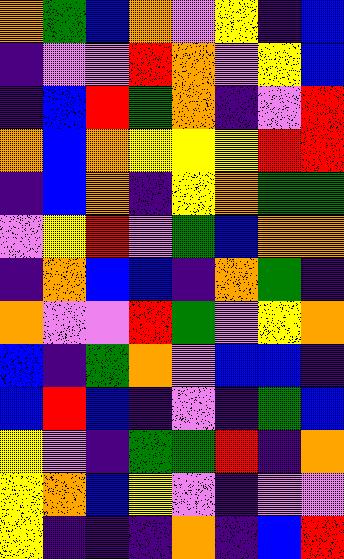[["orange", "green", "blue", "orange", "violet", "yellow", "indigo", "blue"], ["indigo", "violet", "violet", "red", "orange", "violet", "yellow", "blue"], ["indigo", "blue", "red", "green", "orange", "indigo", "violet", "red"], ["orange", "blue", "orange", "yellow", "yellow", "yellow", "red", "red"], ["indigo", "blue", "orange", "indigo", "yellow", "orange", "green", "green"], ["violet", "yellow", "red", "violet", "green", "blue", "orange", "orange"], ["indigo", "orange", "blue", "blue", "indigo", "orange", "green", "indigo"], ["orange", "violet", "violet", "red", "green", "violet", "yellow", "orange"], ["blue", "indigo", "green", "orange", "violet", "blue", "blue", "indigo"], ["blue", "red", "blue", "indigo", "violet", "indigo", "green", "blue"], ["yellow", "violet", "indigo", "green", "green", "red", "indigo", "orange"], ["yellow", "orange", "blue", "yellow", "violet", "indigo", "violet", "violet"], ["yellow", "indigo", "indigo", "indigo", "orange", "indigo", "blue", "red"]]